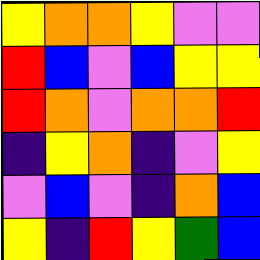[["yellow", "orange", "orange", "yellow", "violet", "violet"], ["red", "blue", "violet", "blue", "yellow", "yellow"], ["red", "orange", "violet", "orange", "orange", "red"], ["indigo", "yellow", "orange", "indigo", "violet", "yellow"], ["violet", "blue", "violet", "indigo", "orange", "blue"], ["yellow", "indigo", "red", "yellow", "green", "blue"]]